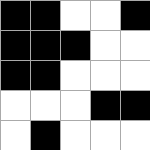[["black", "black", "white", "white", "black"], ["black", "black", "black", "white", "white"], ["black", "black", "white", "white", "white"], ["white", "white", "white", "black", "black"], ["white", "black", "white", "white", "white"]]